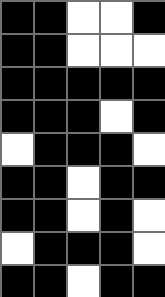[["black", "black", "white", "white", "black"], ["black", "black", "white", "white", "white"], ["black", "black", "black", "black", "black"], ["black", "black", "black", "white", "black"], ["white", "black", "black", "black", "white"], ["black", "black", "white", "black", "black"], ["black", "black", "white", "black", "white"], ["white", "black", "black", "black", "white"], ["black", "black", "white", "black", "black"]]